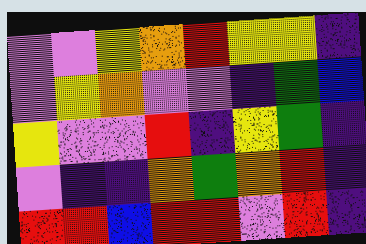[["violet", "violet", "yellow", "orange", "red", "yellow", "yellow", "indigo"], ["violet", "yellow", "orange", "violet", "violet", "indigo", "green", "blue"], ["yellow", "violet", "violet", "red", "indigo", "yellow", "green", "indigo"], ["violet", "indigo", "indigo", "orange", "green", "orange", "red", "indigo"], ["red", "red", "blue", "red", "red", "violet", "red", "indigo"]]